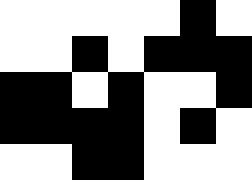[["white", "white", "white", "white", "white", "black", "white"], ["white", "white", "black", "white", "black", "black", "black"], ["black", "black", "white", "black", "white", "white", "black"], ["black", "black", "black", "black", "white", "black", "white"], ["white", "white", "black", "black", "white", "white", "white"]]